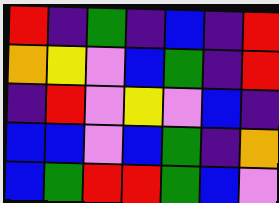[["red", "indigo", "green", "indigo", "blue", "indigo", "red"], ["orange", "yellow", "violet", "blue", "green", "indigo", "red"], ["indigo", "red", "violet", "yellow", "violet", "blue", "indigo"], ["blue", "blue", "violet", "blue", "green", "indigo", "orange"], ["blue", "green", "red", "red", "green", "blue", "violet"]]